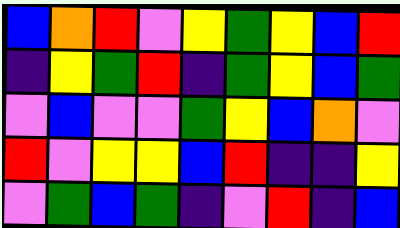[["blue", "orange", "red", "violet", "yellow", "green", "yellow", "blue", "red"], ["indigo", "yellow", "green", "red", "indigo", "green", "yellow", "blue", "green"], ["violet", "blue", "violet", "violet", "green", "yellow", "blue", "orange", "violet"], ["red", "violet", "yellow", "yellow", "blue", "red", "indigo", "indigo", "yellow"], ["violet", "green", "blue", "green", "indigo", "violet", "red", "indigo", "blue"]]